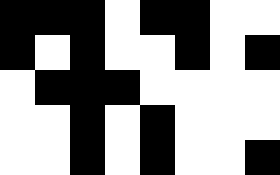[["black", "black", "black", "white", "black", "black", "white", "white"], ["black", "white", "black", "white", "white", "black", "white", "black"], ["white", "black", "black", "black", "white", "white", "white", "white"], ["white", "white", "black", "white", "black", "white", "white", "white"], ["white", "white", "black", "white", "black", "white", "white", "black"]]